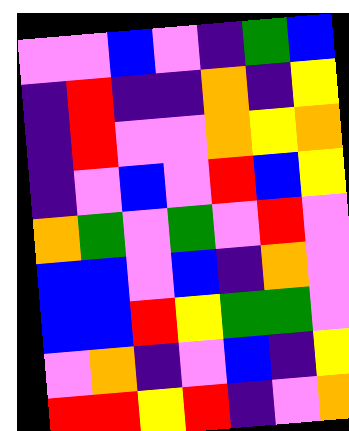[["violet", "violet", "blue", "violet", "indigo", "green", "blue"], ["indigo", "red", "indigo", "indigo", "orange", "indigo", "yellow"], ["indigo", "red", "violet", "violet", "orange", "yellow", "orange"], ["indigo", "violet", "blue", "violet", "red", "blue", "yellow"], ["orange", "green", "violet", "green", "violet", "red", "violet"], ["blue", "blue", "violet", "blue", "indigo", "orange", "violet"], ["blue", "blue", "red", "yellow", "green", "green", "violet"], ["violet", "orange", "indigo", "violet", "blue", "indigo", "yellow"], ["red", "red", "yellow", "red", "indigo", "violet", "orange"]]